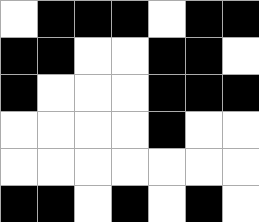[["white", "black", "black", "black", "white", "black", "black"], ["black", "black", "white", "white", "black", "black", "white"], ["black", "white", "white", "white", "black", "black", "black"], ["white", "white", "white", "white", "black", "white", "white"], ["white", "white", "white", "white", "white", "white", "white"], ["black", "black", "white", "black", "white", "black", "white"]]